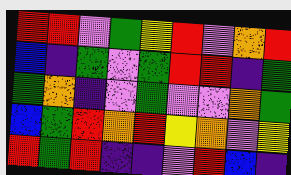[["red", "red", "violet", "green", "yellow", "red", "violet", "orange", "red"], ["blue", "indigo", "green", "violet", "green", "red", "red", "indigo", "green"], ["green", "orange", "indigo", "violet", "green", "violet", "violet", "orange", "green"], ["blue", "green", "red", "orange", "red", "yellow", "orange", "violet", "yellow"], ["red", "green", "red", "indigo", "indigo", "violet", "red", "blue", "indigo"]]